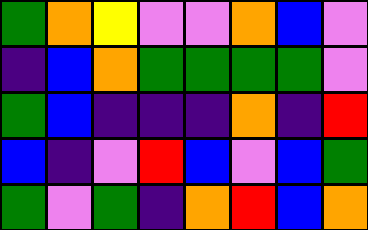[["green", "orange", "yellow", "violet", "violet", "orange", "blue", "violet"], ["indigo", "blue", "orange", "green", "green", "green", "green", "violet"], ["green", "blue", "indigo", "indigo", "indigo", "orange", "indigo", "red"], ["blue", "indigo", "violet", "red", "blue", "violet", "blue", "green"], ["green", "violet", "green", "indigo", "orange", "red", "blue", "orange"]]